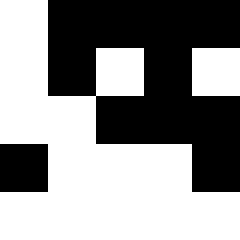[["white", "black", "black", "black", "black"], ["white", "black", "white", "black", "white"], ["white", "white", "black", "black", "black"], ["black", "white", "white", "white", "black"], ["white", "white", "white", "white", "white"]]